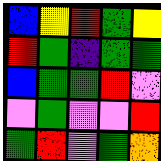[["blue", "yellow", "red", "green", "yellow"], ["red", "green", "indigo", "green", "green"], ["blue", "green", "green", "red", "violet"], ["violet", "green", "violet", "violet", "red"], ["green", "red", "violet", "green", "orange"]]